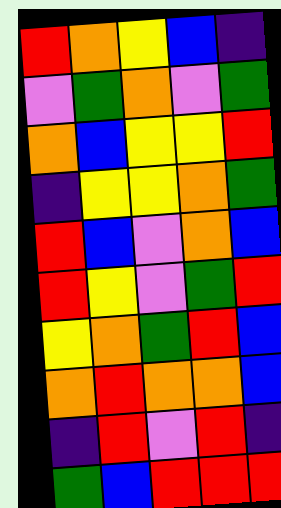[["red", "orange", "yellow", "blue", "indigo"], ["violet", "green", "orange", "violet", "green"], ["orange", "blue", "yellow", "yellow", "red"], ["indigo", "yellow", "yellow", "orange", "green"], ["red", "blue", "violet", "orange", "blue"], ["red", "yellow", "violet", "green", "red"], ["yellow", "orange", "green", "red", "blue"], ["orange", "red", "orange", "orange", "blue"], ["indigo", "red", "violet", "red", "indigo"], ["green", "blue", "red", "red", "red"]]